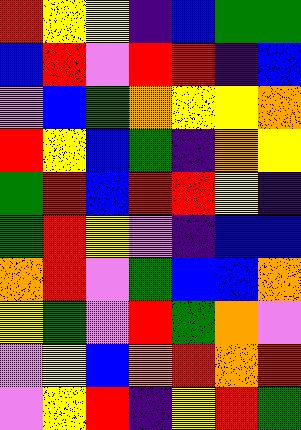[["red", "yellow", "yellow", "indigo", "blue", "green", "green"], ["blue", "red", "violet", "red", "red", "indigo", "blue"], ["violet", "blue", "green", "orange", "yellow", "yellow", "orange"], ["red", "yellow", "blue", "green", "indigo", "orange", "yellow"], ["green", "red", "blue", "red", "red", "yellow", "indigo"], ["green", "red", "yellow", "violet", "indigo", "blue", "blue"], ["orange", "red", "violet", "green", "blue", "blue", "orange"], ["yellow", "green", "violet", "red", "green", "orange", "violet"], ["violet", "yellow", "blue", "orange", "red", "orange", "red"], ["violet", "yellow", "red", "indigo", "yellow", "red", "green"]]